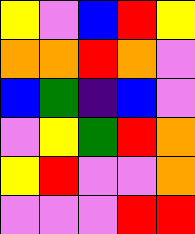[["yellow", "violet", "blue", "red", "yellow"], ["orange", "orange", "red", "orange", "violet"], ["blue", "green", "indigo", "blue", "violet"], ["violet", "yellow", "green", "red", "orange"], ["yellow", "red", "violet", "violet", "orange"], ["violet", "violet", "violet", "red", "red"]]